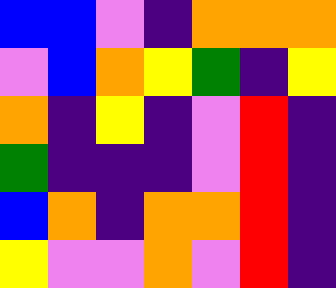[["blue", "blue", "violet", "indigo", "orange", "orange", "orange"], ["violet", "blue", "orange", "yellow", "green", "indigo", "yellow"], ["orange", "indigo", "yellow", "indigo", "violet", "red", "indigo"], ["green", "indigo", "indigo", "indigo", "violet", "red", "indigo"], ["blue", "orange", "indigo", "orange", "orange", "red", "indigo"], ["yellow", "violet", "violet", "orange", "violet", "red", "indigo"]]